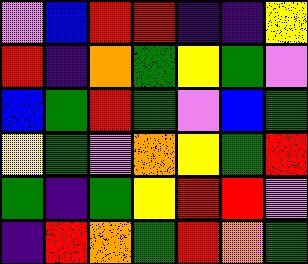[["violet", "blue", "red", "red", "indigo", "indigo", "yellow"], ["red", "indigo", "orange", "green", "yellow", "green", "violet"], ["blue", "green", "red", "green", "violet", "blue", "green"], ["yellow", "green", "violet", "orange", "yellow", "green", "red"], ["green", "indigo", "green", "yellow", "red", "red", "violet"], ["indigo", "red", "orange", "green", "red", "orange", "green"]]